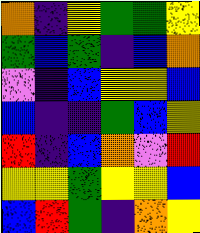[["orange", "indigo", "yellow", "green", "green", "yellow"], ["green", "blue", "green", "indigo", "blue", "orange"], ["violet", "indigo", "blue", "yellow", "yellow", "blue"], ["blue", "indigo", "indigo", "green", "blue", "yellow"], ["red", "indigo", "blue", "orange", "violet", "red"], ["yellow", "yellow", "green", "yellow", "yellow", "blue"], ["blue", "red", "green", "indigo", "orange", "yellow"]]